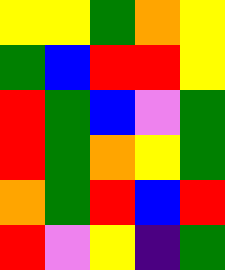[["yellow", "yellow", "green", "orange", "yellow"], ["green", "blue", "red", "red", "yellow"], ["red", "green", "blue", "violet", "green"], ["red", "green", "orange", "yellow", "green"], ["orange", "green", "red", "blue", "red"], ["red", "violet", "yellow", "indigo", "green"]]